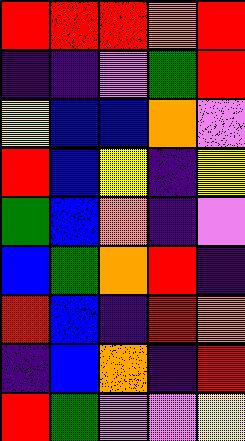[["red", "red", "red", "orange", "red"], ["indigo", "indigo", "violet", "green", "red"], ["yellow", "blue", "blue", "orange", "violet"], ["red", "blue", "yellow", "indigo", "yellow"], ["green", "blue", "orange", "indigo", "violet"], ["blue", "green", "orange", "red", "indigo"], ["red", "blue", "indigo", "red", "orange"], ["indigo", "blue", "orange", "indigo", "red"], ["red", "green", "violet", "violet", "yellow"]]